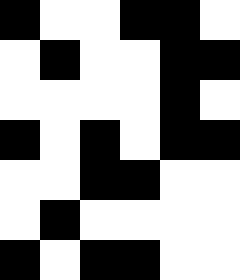[["black", "white", "white", "black", "black", "white"], ["white", "black", "white", "white", "black", "black"], ["white", "white", "white", "white", "black", "white"], ["black", "white", "black", "white", "black", "black"], ["white", "white", "black", "black", "white", "white"], ["white", "black", "white", "white", "white", "white"], ["black", "white", "black", "black", "white", "white"]]